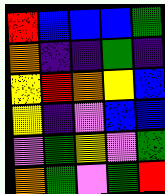[["red", "blue", "blue", "blue", "green"], ["orange", "indigo", "indigo", "green", "indigo"], ["yellow", "red", "orange", "yellow", "blue"], ["yellow", "indigo", "violet", "blue", "blue"], ["violet", "green", "yellow", "violet", "green"], ["orange", "green", "violet", "green", "red"]]